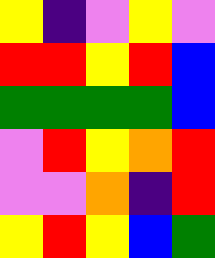[["yellow", "indigo", "violet", "yellow", "violet"], ["red", "red", "yellow", "red", "blue"], ["green", "green", "green", "green", "blue"], ["violet", "red", "yellow", "orange", "red"], ["violet", "violet", "orange", "indigo", "red"], ["yellow", "red", "yellow", "blue", "green"]]